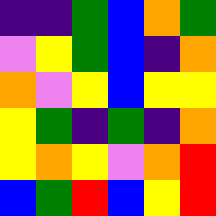[["indigo", "indigo", "green", "blue", "orange", "green"], ["violet", "yellow", "green", "blue", "indigo", "orange"], ["orange", "violet", "yellow", "blue", "yellow", "yellow"], ["yellow", "green", "indigo", "green", "indigo", "orange"], ["yellow", "orange", "yellow", "violet", "orange", "red"], ["blue", "green", "red", "blue", "yellow", "red"]]